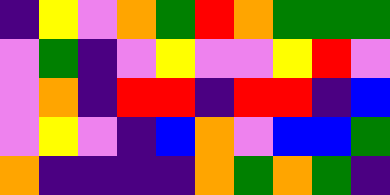[["indigo", "yellow", "violet", "orange", "green", "red", "orange", "green", "green", "green"], ["violet", "green", "indigo", "violet", "yellow", "violet", "violet", "yellow", "red", "violet"], ["violet", "orange", "indigo", "red", "red", "indigo", "red", "red", "indigo", "blue"], ["violet", "yellow", "violet", "indigo", "blue", "orange", "violet", "blue", "blue", "green"], ["orange", "indigo", "indigo", "indigo", "indigo", "orange", "green", "orange", "green", "indigo"]]